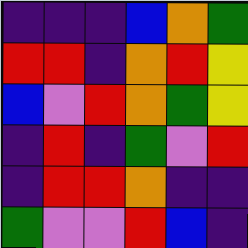[["indigo", "indigo", "indigo", "blue", "orange", "green"], ["red", "red", "indigo", "orange", "red", "yellow"], ["blue", "violet", "red", "orange", "green", "yellow"], ["indigo", "red", "indigo", "green", "violet", "red"], ["indigo", "red", "red", "orange", "indigo", "indigo"], ["green", "violet", "violet", "red", "blue", "indigo"]]